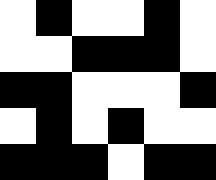[["white", "black", "white", "white", "black", "white"], ["white", "white", "black", "black", "black", "white"], ["black", "black", "white", "white", "white", "black"], ["white", "black", "white", "black", "white", "white"], ["black", "black", "black", "white", "black", "black"]]